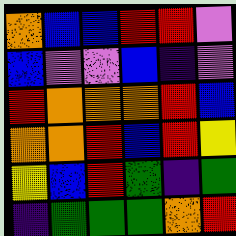[["orange", "blue", "blue", "red", "red", "violet"], ["blue", "violet", "violet", "blue", "indigo", "violet"], ["red", "orange", "orange", "orange", "red", "blue"], ["orange", "orange", "red", "blue", "red", "yellow"], ["yellow", "blue", "red", "green", "indigo", "green"], ["indigo", "green", "green", "green", "orange", "red"]]